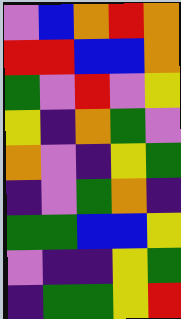[["violet", "blue", "orange", "red", "orange"], ["red", "red", "blue", "blue", "orange"], ["green", "violet", "red", "violet", "yellow"], ["yellow", "indigo", "orange", "green", "violet"], ["orange", "violet", "indigo", "yellow", "green"], ["indigo", "violet", "green", "orange", "indigo"], ["green", "green", "blue", "blue", "yellow"], ["violet", "indigo", "indigo", "yellow", "green"], ["indigo", "green", "green", "yellow", "red"]]